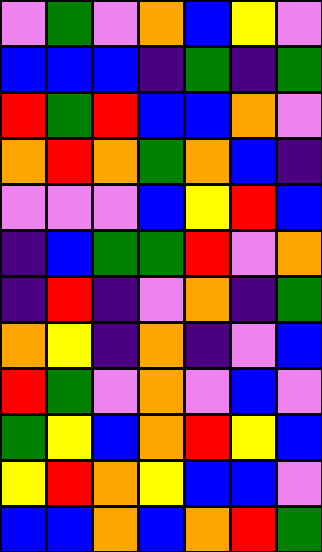[["violet", "green", "violet", "orange", "blue", "yellow", "violet"], ["blue", "blue", "blue", "indigo", "green", "indigo", "green"], ["red", "green", "red", "blue", "blue", "orange", "violet"], ["orange", "red", "orange", "green", "orange", "blue", "indigo"], ["violet", "violet", "violet", "blue", "yellow", "red", "blue"], ["indigo", "blue", "green", "green", "red", "violet", "orange"], ["indigo", "red", "indigo", "violet", "orange", "indigo", "green"], ["orange", "yellow", "indigo", "orange", "indigo", "violet", "blue"], ["red", "green", "violet", "orange", "violet", "blue", "violet"], ["green", "yellow", "blue", "orange", "red", "yellow", "blue"], ["yellow", "red", "orange", "yellow", "blue", "blue", "violet"], ["blue", "blue", "orange", "blue", "orange", "red", "green"]]